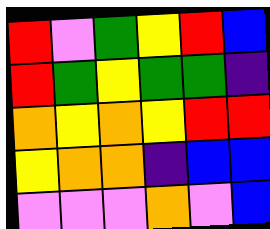[["red", "violet", "green", "yellow", "red", "blue"], ["red", "green", "yellow", "green", "green", "indigo"], ["orange", "yellow", "orange", "yellow", "red", "red"], ["yellow", "orange", "orange", "indigo", "blue", "blue"], ["violet", "violet", "violet", "orange", "violet", "blue"]]